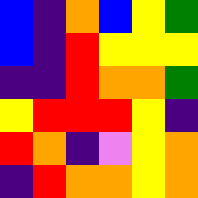[["blue", "indigo", "orange", "blue", "yellow", "green"], ["blue", "indigo", "red", "yellow", "yellow", "yellow"], ["indigo", "indigo", "red", "orange", "orange", "green"], ["yellow", "red", "red", "red", "yellow", "indigo"], ["red", "orange", "indigo", "violet", "yellow", "orange"], ["indigo", "red", "orange", "orange", "yellow", "orange"]]